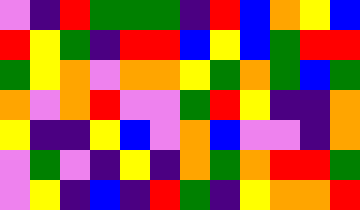[["violet", "indigo", "red", "green", "green", "green", "indigo", "red", "blue", "orange", "yellow", "blue"], ["red", "yellow", "green", "indigo", "red", "red", "blue", "yellow", "blue", "green", "red", "red"], ["green", "yellow", "orange", "violet", "orange", "orange", "yellow", "green", "orange", "green", "blue", "green"], ["orange", "violet", "orange", "red", "violet", "violet", "green", "red", "yellow", "indigo", "indigo", "orange"], ["yellow", "indigo", "indigo", "yellow", "blue", "violet", "orange", "blue", "violet", "violet", "indigo", "orange"], ["violet", "green", "violet", "indigo", "yellow", "indigo", "orange", "green", "orange", "red", "red", "green"], ["violet", "yellow", "indigo", "blue", "indigo", "red", "green", "indigo", "yellow", "orange", "orange", "red"]]